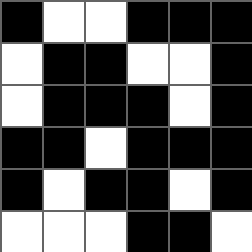[["black", "white", "white", "black", "black", "black"], ["white", "black", "black", "white", "white", "black"], ["white", "black", "black", "black", "white", "black"], ["black", "black", "white", "black", "black", "black"], ["black", "white", "black", "black", "white", "black"], ["white", "white", "white", "black", "black", "white"]]